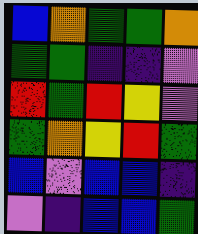[["blue", "orange", "green", "green", "orange"], ["green", "green", "indigo", "indigo", "violet"], ["red", "green", "red", "yellow", "violet"], ["green", "orange", "yellow", "red", "green"], ["blue", "violet", "blue", "blue", "indigo"], ["violet", "indigo", "blue", "blue", "green"]]